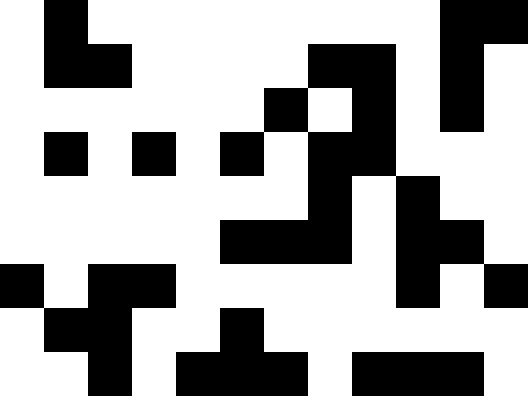[["white", "black", "white", "white", "white", "white", "white", "white", "white", "white", "black", "black"], ["white", "black", "black", "white", "white", "white", "white", "black", "black", "white", "black", "white"], ["white", "white", "white", "white", "white", "white", "black", "white", "black", "white", "black", "white"], ["white", "black", "white", "black", "white", "black", "white", "black", "black", "white", "white", "white"], ["white", "white", "white", "white", "white", "white", "white", "black", "white", "black", "white", "white"], ["white", "white", "white", "white", "white", "black", "black", "black", "white", "black", "black", "white"], ["black", "white", "black", "black", "white", "white", "white", "white", "white", "black", "white", "black"], ["white", "black", "black", "white", "white", "black", "white", "white", "white", "white", "white", "white"], ["white", "white", "black", "white", "black", "black", "black", "white", "black", "black", "black", "white"]]